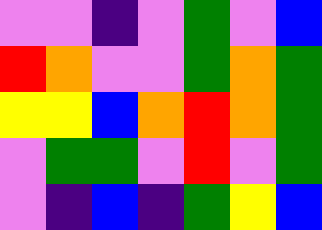[["violet", "violet", "indigo", "violet", "green", "violet", "blue"], ["red", "orange", "violet", "violet", "green", "orange", "green"], ["yellow", "yellow", "blue", "orange", "red", "orange", "green"], ["violet", "green", "green", "violet", "red", "violet", "green"], ["violet", "indigo", "blue", "indigo", "green", "yellow", "blue"]]